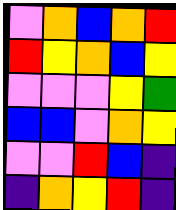[["violet", "orange", "blue", "orange", "red"], ["red", "yellow", "orange", "blue", "yellow"], ["violet", "violet", "violet", "yellow", "green"], ["blue", "blue", "violet", "orange", "yellow"], ["violet", "violet", "red", "blue", "indigo"], ["indigo", "orange", "yellow", "red", "indigo"]]